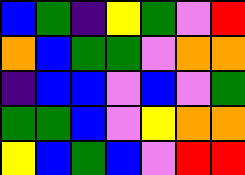[["blue", "green", "indigo", "yellow", "green", "violet", "red"], ["orange", "blue", "green", "green", "violet", "orange", "orange"], ["indigo", "blue", "blue", "violet", "blue", "violet", "green"], ["green", "green", "blue", "violet", "yellow", "orange", "orange"], ["yellow", "blue", "green", "blue", "violet", "red", "red"]]